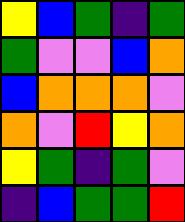[["yellow", "blue", "green", "indigo", "green"], ["green", "violet", "violet", "blue", "orange"], ["blue", "orange", "orange", "orange", "violet"], ["orange", "violet", "red", "yellow", "orange"], ["yellow", "green", "indigo", "green", "violet"], ["indigo", "blue", "green", "green", "red"]]